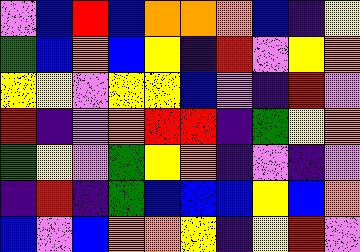[["violet", "blue", "red", "blue", "orange", "orange", "orange", "blue", "indigo", "yellow"], ["green", "blue", "orange", "blue", "yellow", "indigo", "red", "violet", "yellow", "orange"], ["yellow", "yellow", "violet", "yellow", "yellow", "blue", "violet", "indigo", "red", "violet"], ["red", "indigo", "violet", "orange", "red", "red", "indigo", "green", "yellow", "orange"], ["green", "yellow", "violet", "green", "yellow", "orange", "indigo", "violet", "indigo", "violet"], ["indigo", "red", "indigo", "green", "blue", "blue", "blue", "yellow", "blue", "orange"], ["blue", "violet", "blue", "orange", "orange", "yellow", "indigo", "yellow", "red", "violet"]]